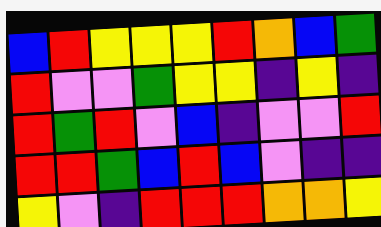[["blue", "red", "yellow", "yellow", "yellow", "red", "orange", "blue", "green"], ["red", "violet", "violet", "green", "yellow", "yellow", "indigo", "yellow", "indigo"], ["red", "green", "red", "violet", "blue", "indigo", "violet", "violet", "red"], ["red", "red", "green", "blue", "red", "blue", "violet", "indigo", "indigo"], ["yellow", "violet", "indigo", "red", "red", "red", "orange", "orange", "yellow"]]